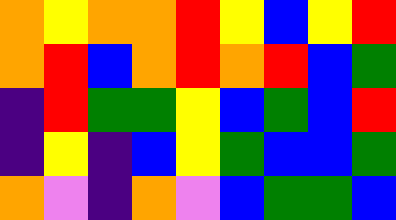[["orange", "yellow", "orange", "orange", "red", "yellow", "blue", "yellow", "red"], ["orange", "red", "blue", "orange", "red", "orange", "red", "blue", "green"], ["indigo", "red", "green", "green", "yellow", "blue", "green", "blue", "red"], ["indigo", "yellow", "indigo", "blue", "yellow", "green", "blue", "blue", "green"], ["orange", "violet", "indigo", "orange", "violet", "blue", "green", "green", "blue"]]